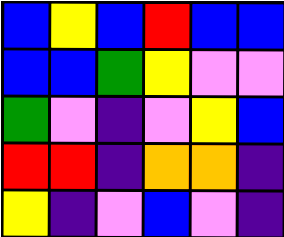[["blue", "yellow", "blue", "red", "blue", "blue"], ["blue", "blue", "green", "yellow", "violet", "violet"], ["green", "violet", "indigo", "violet", "yellow", "blue"], ["red", "red", "indigo", "orange", "orange", "indigo"], ["yellow", "indigo", "violet", "blue", "violet", "indigo"]]